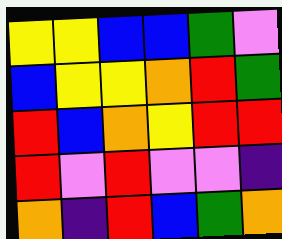[["yellow", "yellow", "blue", "blue", "green", "violet"], ["blue", "yellow", "yellow", "orange", "red", "green"], ["red", "blue", "orange", "yellow", "red", "red"], ["red", "violet", "red", "violet", "violet", "indigo"], ["orange", "indigo", "red", "blue", "green", "orange"]]